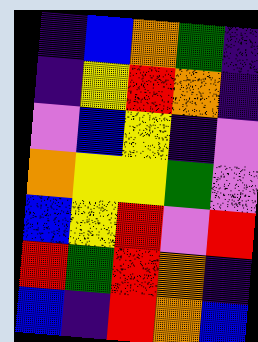[["indigo", "blue", "orange", "green", "indigo"], ["indigo", "yellow", "red", "orange", "indigo"], ["violet", "blue", "yellow", "indigo", "violet"], ["orange", "yellow", "yellow", "green", "violet"], ["blue", "yellow", "red", "violet", "red"], ["red", "green", "red", "orange", "indigo"], ["blue", "indigo", "red", "orange", "blue"]]